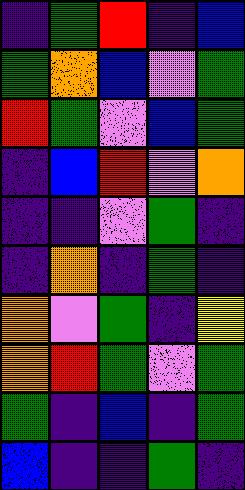[["indigo", "green", "red", "indigo", "blue"], ["green", "orange", "blue", "violet", "green"], ["red", "green", "violet", "blue", "green"], ["indigo", "blue", "red", "violet", "orange"], ["indigo", "indigo", "violet", "green", "indigo"], ["indigo", "orange", "indigo", "green", "indigo"], ["orange", "violet", "green", "indigo", "yellow"], ["orange", "red", "green", "violet", "green"], ["green", "indigo", "blue", "indigo", "green"], ["blue", "indigo", "indigo", "green", "indigo"]]